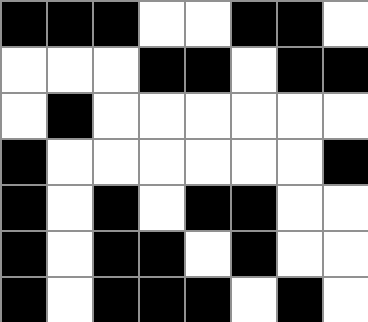[["black", "black", "black", "white", "white", "black", "black", "white"], ["white", "white", "white", "black", "black", "white", "black", "black"], ["white", "black", "white", "white", "white", "white", "white", "white"], ["black", "white", "white", "white", "white", "white", "white", "black"], ["black", "white", "black", "white", "black", "black", "white", "white"], ["black", "white", "black", "black", "white", "black", "white", "white"], ["black", "white", "black", "black", "black", "white", "black", "white"]]